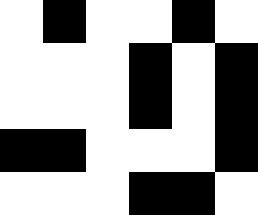[["white", "black", "white", "white", "black", "white"], ["white", "white", "white", "black", "white", "black"], ["white", "white", "white", "black", "white", "black"], ["black", "black", "white", "white", "white", "black"], ["white", "white", "white", "black", "black", "white"]]